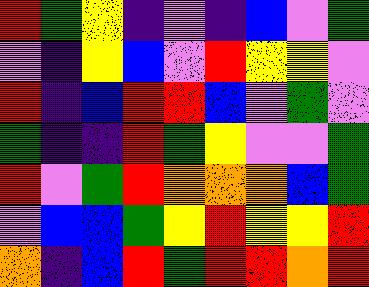[["red", "green", "yellow", "indigo", "violet", "indigo", "blue", "violet", "green"], ["violet", "indigo", "yellow", "blue", "violet", "red", "yellow", "yellow", "violet"], ["red", "indigo", "blue", "red", "red", "blue", "violet", "green", "violet"], ["green", "indigo", "indigo", "red", "green", "yellow", "violet", "violet", "green"], ["red", "violet", "green", "red", "orange", "orange", "orange", "blue", "green"], ["violet", "blue", "blue", "green", "yellow", "red", "yellow", "yellow", "red"], ["orange", "indigo", "blue", "red", "green", "red", "red", "orange", "red"]]